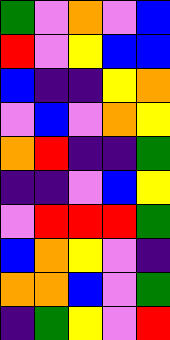[["green", "violet", "orange", "violet", "blue"], ["red", "violet", "yellow", "blue", "blue"], ["blue", "indigo", "indigo", "yellow", "orange"], ["violet", "blue", "violet", "orange", "yellow"], ["orange", "red", "indigo", "indigo", "green"], ["indigo", "indigo", "violet", "blue", "yellow"], ["violet", "red", "red", "red", "green"], ["blue", "orange", "yellow", "violet", "indigo"], ["orange", "orange", "blue", "violet", "green"], ["indigo", "green", "yellow", "violet", "red"]]